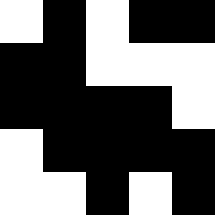[["white", "black", "white", "black", "black"], ["black", "black", "white", "white", "white"], ["black", "black", "black", "black", "white"], ["white", "black", "black", "black", "black"], ["white", "white", "black", "white", "black"]]